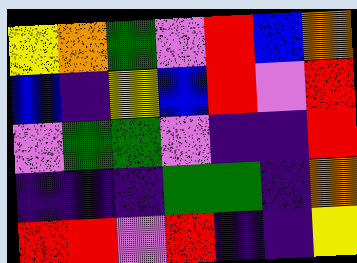[["yellow", "orange", "green", "violet", "red", "blue", "orange"], ["blue", "indigo", "yellow", "blue", "red", "violet", "red"], ["violet", "green", "green", "violet", "indigo", "indigo", "red"], ["indigo", "indigo", "indigo", "green", "green", "indigo", "orange"], ["red", "red", "violet", "red", "indigo", "indigo", "yellow"]]